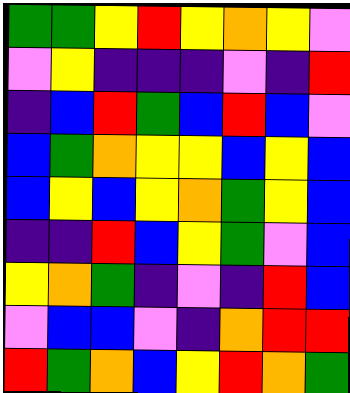[["green", "green", "yellow", "red", "yellow", "orange", "yellow", "violet"], ["violet", "yellow", "indigo", "indigo", "indigo", "violet", "indigo", "red"], ["indigo", "blue", "red", "green", "blue", "red", "blue", "violet"], ["blue", "green", "orange", "yellow", "yellow", "blue", "yellow", "blue"], ["blue", "yellow", "blue", "yellow", "orange", "green", "yellow", "blue"], ["indigo", "indigo", "red", "blue", "yellow", "green", "violet", "blue"], ["yellow", "orange", "green", "indigo", "violet", "indigo", "red", "blue"], ["violet", "blue", "blue", "violet", "indigo", "orange", "red", "red"], ["red", "green", "orange", "blue", "yellow", "red", "orange", "green"]]